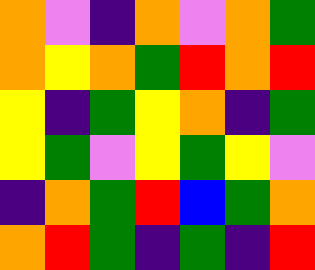[["orange", "violet", "indigo", "orange", "violet", "orange", "green"], ["orange", "yellow", "orange", "green", "red", "orange", "red"], ["yellow", "indigo", "green", "yellow", "orange", "indigo", "green"], ["yellow", "green", "violet", "yellow", "green", "yellow", "violet"], ["indigo", "orange", "green", "red", "blue", "green", "orange"], ["orange", "red", "green", "indigo", "green", "indigo", "red"]]